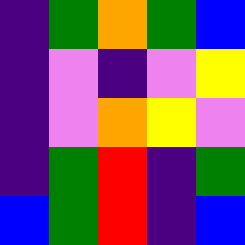[["indigo", "green", "orange", "green", "blue"], ["indigo", "violet", "indigo", "violet", "yellow"], ["indigo", "violet", "orange", "yellow", "violet"], ["indigo", "green", "red", "indigo", "green"], ["blue", "green", "red", "indigo", "blue"]]